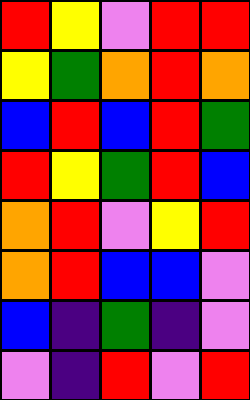[["red", "yellow", "violet", "red", "red"], ["yellow", "green", "orange", "red", "orange"], ["blue", "red", "blue", "red", "green"], ["red", "yellow", "green", "red", "blue"], ["orange", "red", "violet", "yellow", "red"], ["orange", "red", "blue", "blue", "violet"], ["blue", "indigo", "green", "indigo", "violet"], ["violet", "indigo", "red", "violet", "red"]]